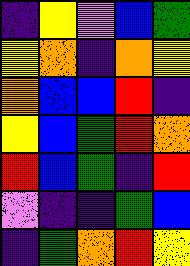[["indigo", "yellow", "violet", "blue", "green"], ["yellow", "orange", "indigo", "orange", "yellow"], ["orange", "blue", "blue", "red", "indigo"], ["yellow", "blue", "green", "red", "orange"], ["red", "blue", "green", "indigo", "red"], ["violet", "indigo", "indigo", "green", "blue"], ["indigo", "green", "orange", "red", "yellow"]]